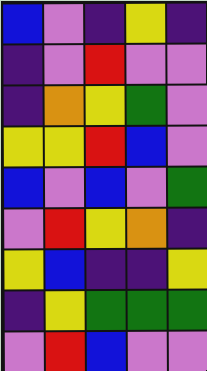[["blue", "violet", "indigo", "yellow", "indigo"], ["indigo", "violet", "red", "violet", "violet"], ["indigo", "orange", "yellow", "green", "violet"], ["yellow", "yellow", "red", "blue", "violet"], ["blue", "violet", "blue", "violet", "green"], ["violet", "red", "yellow", "orange", "indigo"], ["yellow", "blue", "indigo", "indigo", "yellow"], ["indigo", "yellow", "green", "green", "green"], ["violet", "red", "blue", "violet", "violet"]]